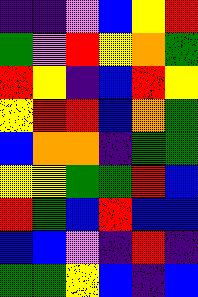[["indigo", "indigo", "violet", "blue", "yellow", "red"], ["green", "violet", "red", "yellow", "orange", "green"], ["red", "yellow", "indigo", "blue", "red", "yellow"], ["yellow", "red", "red", "blue", "orange", "green"], ["blue", "orange", "orange", "indigo", "green", "green"], ["yellow", "yellow", "green", "green", "red", "blue"], ["red", "green", "blue", "red", "blue", "blue"], ["blue", "blue", "violet", "indigo", "red", "indigo"], ["green", "green", "yellow", "blue", "indigo", "blue"]]